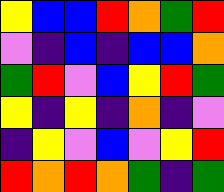[["yellow", "blue", "blue", "red", "orange", "green", "red"], ["violet", "indigo", "blue", "indigo", "blue", "blue", "orange"], ["green", "red", "violet", "blue", "yellow", "red", "green"], ["yellow", "indigo", "yellow", "indigo", "orange", "indigo", "violet"], ["indigo", "yellow", "violet", "blue", "violet", "yellow", "red"], ["red", "orange", "red", "orange", "green", "indigo", "green"]]